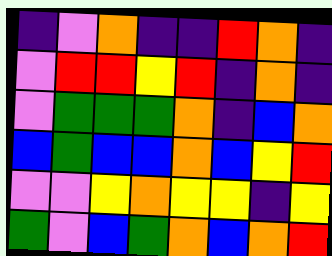[["indigo", "violet", "orange", "indigo", "indigo", "red", "orange", "indigo"], ["violet", "red", "red", "yellow", "red", "indigo", "orange", "indigo"], ["violet", "green", "green", "green", "orange", "indigo", "blue", "orange"], ["blue", "green", "blue", "blue", "orange", "blue", "yellow", "red"], ["violet", "violet", "yellow", "orange", "yellow", "yellow", "indigo", "yellow"], ["green", "violet", "blue", "green", "orange", "blue", "orange", "red"]]